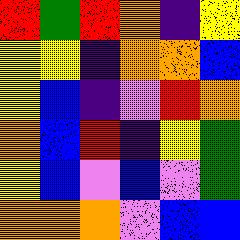[["red", "green", "red", "orange", "indigo", "yellow"], ["yellow", "yellow", "indigo", "orange", "orange", "blue"], ["yellow", "blue", "indigo", "violet", "red", "orange"], ["orange", "blue", "red", "indigo", "yellow", "green"], ["yellow", "blue", "violet", "blue", "violet", "green"], ["orange", "orange", "orange", "violet", "blue", "blue"]]